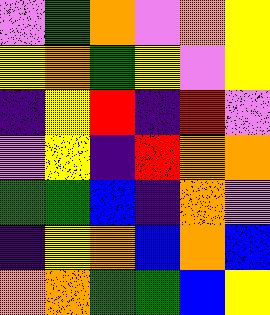[["violet", "green", "orange", "violet", "orange", "yellow"], ["yellow", "orange", "green", "yellow", "violet", "yellow"], ["indigo", "yellow", "red", "indigo", "red", "violet"], ["violet", "yellow", "indigo", "red", "orange", "orange"], ["green", "green", "blue", "indigo", "orange", "violet"], ["indigo", "yellow", "orange", "blue", "orange", "blue"], ["orange", "orange", "green", "green", "blue", "yellow"]]